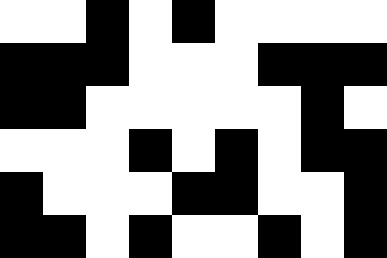[["white", "white", "black", "white", "black", "white", "white", "white", "white"], ["black", "black", "black", "white", "white", "white", "black", "black", "black"], ["black", "black", "white", "white", "white", "white", "white", "black", "white"], ["white", "white", "white", "black", "white", "black", "white", "black", "black"], ["black", "white", "white", "white", "black", "black", "white", "white", "black"], ["black", "black", "white", "black", "white", "white", "black", "white", "black"]]